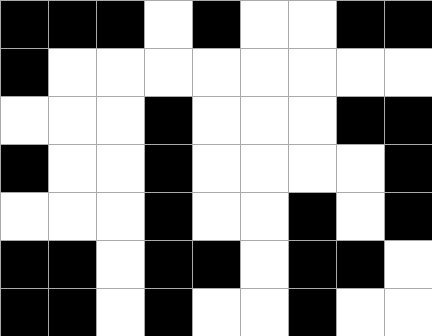[["black", "black", "black", "white", "black", "white", "white", "black", "black"], ["black", "white", "white", "white", "white", "white", "white", "white", "white"], ["white", "white", "white", "black", "white", "white", "white", "black", "black"], ["black", "white", "white", "black", "white", "white", "white", "white", "black"], ["white", "white", "white", "black", "white", "white", "black", "white", "black"], ["black", "black", "white", "black", "black", "white", "black", "black", "white"], ["black", "black", "white", "black", "white", "white", "black", "white", "white"]]